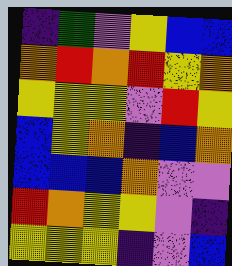[["indigo", "green", "violet", "yellow", "blue", "blue"], ["orange", "red", "orange", "red", "yellow", "orange"], ["yellow", "yellow", "yellow", "violet", "red", "yellow"], ["blue", "yellow", "orange", "indigo", "blue", "orange"], ["blue", "blue", "blue", "orange", "violet", "violet"], ["red", "orange", "yellow", "yellow", "violet", "indigo"], ["yellow", "yellow", "yellow", "indigo", "violet", "blue"]]